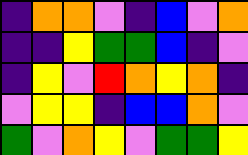[["indigo", "orange", "orange", "violet", "indigo", "blue", "violet", "orange"], ["indigo", "indigo", "yellow", "green", "green", "blue", "indigo", "violet"], ["indigo", "yellow", "violet", "red", "orange", "yellow", "orange", "indigo"], ["violet", "yellow", "yellow", "indigo", "blue", "blue", "orange", "violet"], ["green", "violet", "orange", "yellow", "violet", "green", "green", "yellow"]]